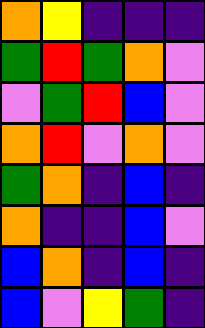[["orange", "yellow", "indigo", "indigo", "indigo"], ["green", "red", "green", "orange", "violet"], ["violet", "green", "red", "blue", "violet"], ["orange", "red", "violet", "orange", "violet"], ["green", "orange", "indigo", "blue", "indigo"], ["orange", "indigo", "indigo", "blue", "violet"], ["blue", "orange", "indigo", "blue", "indigo"], ["blue", "violet", "yellow", "green", "indigo"]]